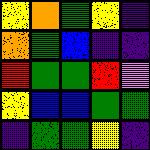[["yellow", "orange", "green", "yellow", "indigo"], ["orange", "green", "blue", "indigo", "indigo"], ["red", "green", "green", "red", "violet"], ["yellow", "blue", "blue", "green", "green"], ["indigo", "green", "green", "yellow", "indigo"]]